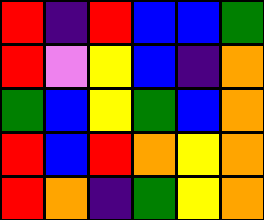[["red", "indigo", "red", "blue", "blue", "green"], ["red", "violet", "yellow", "blue", "indigo", "orange"], ["green", "blue", "yellow", "green", "blue", "orange"], ["red", "blue", "red", "orange", "yellow", "orange"], ["red", "orange", "indigo", "green", "yellow", "orange"]]